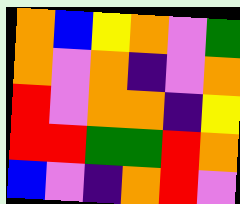[["orange", "blue", "yellow", "orange", "violet", "green"], ["orange", "violet", "orange", "indigo", "violet", "orange"], ["red", "violet", "orange", "orange", "indigo", "yellow"], ["red", "red", "green", "green", "red", "orange"], ["blue", "violet", "indigo", "orange", "red", "violet"]]